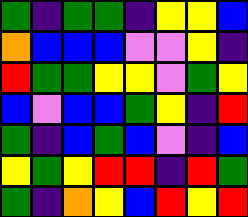[["green", "indigo", "green", "green", "indigo", "yellow", "yellow", "blue"], ["orange", "blue", "blue", "blue", "violet", "violet", "yellow", "indigo"], ["red", "green", "green", "yellow", "yellow", "violet", "green", "yellow"], ["blue", "violet", "blue", "blue", "green", "yellow", "indigo", "red"], ["green", "indigo", "blue", "green", "blue", "violet", "indigo", "blue"], ["yellow", "green", "yellow", "red", "red", "indigo", "red", "green"], ["green", "indigo", "orange", "yellow", "blue", "red", "yellow", "red"]]